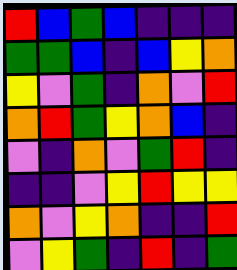[["red", "blue", "green", "blue", "indigo", "indigo", "indigo"], ["green", "green", "blue", "indigo", "blue", "yellow", "orange"], ["yellow", "violet", "green", "indigo", "orange", "violet", "red"], ["orange", "red", "green", "yellow", "orange", "blue", "indigo"], ["violet", "indigo", "orange", "violet", "green", "red", "indigo"], ["indigo", "indigo", "violet", "yellow", "red", "yellow", "yellow"], ["orange", "violet", "yellow", "orange", "indigo", "indigo", "red"], ["violet", "yellow", "green", "indigo", "red", "indigo", "green"]]